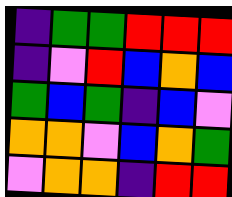[["indigo", "green", "green", "red", "red", "red"], ["indigo", "violet", "red", "blue", "orange", "blue"], ["green", "blue", "green", "indigo", "blue", "violet"], ["orange", "orange", "violet", "blue", "orange", "green"], ["violet", "orange", "orange", "indigo", "red", "red"]]